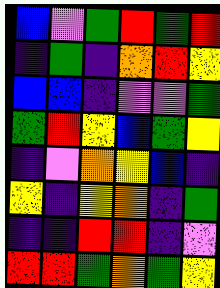[["blue", "violet", "green", "red", "green", "red"], ["indigo", "green", "indigo", "orange", "red", "yellow"], ["blue", "blue", "indigo", "violet", "violet", "green"], ["green", "red", "yellow", "blue", "green", "yellow"], ["indigo", "violet", "orange", "yellow", "blue", "indigo"], ["yellow", "indigo", "yellow", "orange", "indigo", "green"], ["indigo", "indigo", "red", "red", "indigo", "violet"], ["red", "red", "green", "orange", "green", "yellow"]]